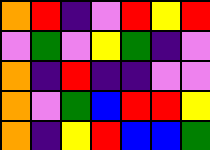[["orange", "red", "indigo", "violet", "red", "yellow", "red"], ["violet", "green", "violet", "yellow", "green", "indigo", "violet"], ["orange", "indigo", "red", "indigo", "indigo", "violet", "violet"], ["orange", "violet", "green", "blue", "red", "red", "yellow"], ["orange", "indigo", "yellow", "red", "blue", "blue", "green"]]